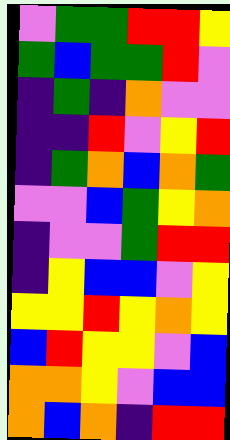[["violet", "green", "green", "red", "red", "yellow"], ["green", "blue", "green", "green", "red", "violet"], ["indigo", "green", "indigo", "orange", "violet", "violet"], ["indigo", "indigo", "red", "violet", "yellow", "red"], ["indigo", "green", "orange", "blue", "orange", "green"], ["violet", "violet", "blue", "green", "yellow", "orange"], ["indigo", "violet", "violet", "green", "red", "red"], ["indigo", "yellow", "blue", "blue", "violet", "yellow"], ["yellow", "yellow", "red", "yellow", "orange", "yellow"], ["blue", "red", "yellow", "yellow", "violet", "blue"], ["orange", "orange", "yellow", "violet", "blue", "blue"], ["orange", "blue", "orange", "indigo", "red", "red"]]